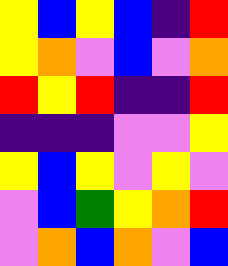[["yellow", "blue", "yellow", "blue", "indigo", "red"], ["yellow", "orange", "violet", "blue", "violet", "orange"], ["red", "yellow", "red", "indigo", "indigo", "red"], ["indigo", "indigo", "indigo", "violet", "violet", "yellow"], ["yellow", "blue", "yellow", "violet", "yellow", "violet"], ["violet", "blue", "green", "yellow", "orange", "red"], ["violet", "orange", "blue", "orange", "violet", "blue"]]